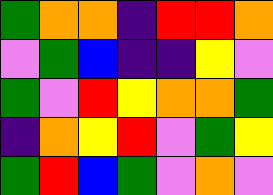[["green", "orange", "orange", "indigo", "red", "red", "orange"], ["violet", "green", "blue", "indigo", "indigo", "yellow", "violet"], ["green", "violet", "red", "yellow", "orange", "orange", "green"], ["indigo", "orange", "yellow", "red", "violet", "green", "yellow"], ["green", "red", "blue", "green", "violet", "orange", "violet"]]